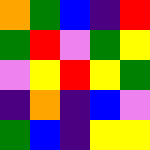[["orange", "green", "blue", "indigo", "red"], ["green", "red", "violet", "green", "yellow"], ["violet", "yellow", "red", "yellow", "green"], ["indigo", "orange", "indigo", "blue", "violet"], ["green", "blue", "indigo", "yellow", "yellow"]]